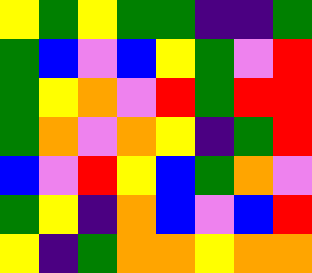[["yellow", "green", "yellow", "green", "green", "indigo", "indigo", "green"], ["green", "blue", "violet", "blue", "yellow", "green", "violet", "red"], ["green", "yellow", "orange", "violet", "red", "green", "red", "red"], ["green", "orange", "violet", "orange", "yellow", "indigo", "green", "red"], ["blue", "violet", "red", "yellow", "blue", "green", "orange", "violet"], ["green", "yellow", "indigo", "orange", "blue", "violet", "blue", "red"], ["yellow", "indigo", "green", "orange", "orange", "yellow", "orange", "orange"]]